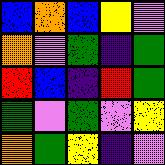[["blue", "orange", "blue", "yellow", "violet"], ["orange", "violet", "green", "indigo", "green"], ["red", "blue", "indigo", "red", "green"], ["green", "violet", "green", "violet", "yellow"], ["orange", "green", "yellow", "indigo", "violet"]]